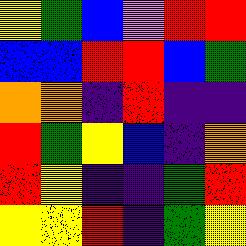[["yellow", "green", "blue", "violet", "red", "red"], ["blue", "blue", "red", "red", "blue", "green"], ["orange", "orange", "indigo", "red", "indigo", "indigo"], ["red", "green", "yellow", "blue", "indigo", "orange"], ["red", "yellow", "indigo", "indigo", "green", "red"], ["yellow", "yellow", "red", "indigo", "green", "yellow"]]